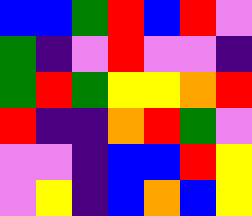[["blue", "blue", "green", "red", "blue", "red", "violet"], ["green", "indigo", "violet", "red", "violet", "violet", "indigo"], ["green", "red", "green", "yellow", "yellow", "orange", "red"], ["red", "indigo", "indigo", "orange", "red", "green", "violet"], ["violet", "violet", "indigo", "blue", "blue", "red", "yellow"], ["violet", "yellow", "indigo", "blue", "orange", "blue", "yellow"]]